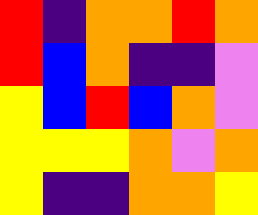[["red", "indigo", "orange", "orange", "red", "orange"], ["red", "blue", "orange", "indigo", "indigo", "violet"], ["yellow", "blue", "red", "blue", "orange", "violet"], ["yellow", "yellow", "yellow", "orange", "violet", "orange"], ["yellow", "indigo", "indigo", "orange", "orange", "yellow"]]